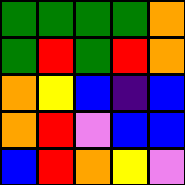[["green", "green", "green", "green", "orange"], ["green", "red", "green", "red", "orange"], ["orange", "yellow", "blue", "indigo", "blue"], ["orange", "red", "violet", "blue", "blue"], ["blue", "red", "orange", "yellow", "violet"]]